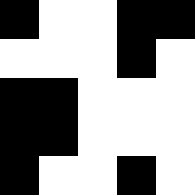[["black", "white", "white", "black", "black"], ["white", "white", "white", "black", "white"], ["black", "black", "white", "white", "white"], ["black", "black", "white", "white", "white"], ["black", "white", "white", "black", "white"]]